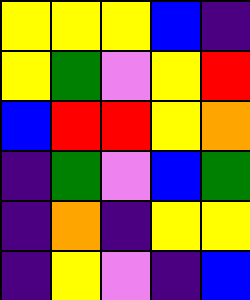[["yellow", "yellow", "yellow", "blue", "indigo"], ["yellow", "green", "violet", "yellow", "red"], ["blue", "red", "red", "yellow", "orange"], ["indigo", "green", "violet", "blue", "green"], ["indigo", "orange", "indigo", "yellow", "yellow"], ["indigo", "yellow", "violet", "indigo", "blue"]]